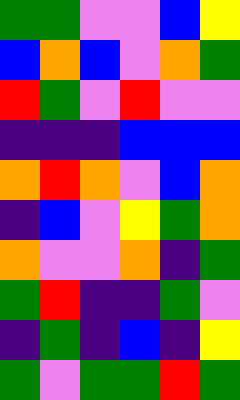[["green", "green", "violet", "violet", "blue", "yellow"], ["blue", "orange", "blue", "violet", "orange", "green"], ["red", "green", "violet", "red", "violet", "violet"], ["indigo", "indigo", "indigo", "blue", "blue", "blue"], ["orange", "red", "orange", "violet", "blue", "orange"], ["indigo", "blue", "violet", "yellow", "green", "orange"], ["orange", "violet", "violet", "orange", "indigo", "green"], ["green", "red", "indigo", "indigo", "green", "violet"], ["indigo", "green", "indigo", "blue", "indigo", "yellow"], ["green", "violet", "green", "green", "red", "green"]]